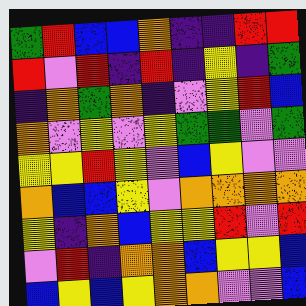[["green", "red", "blue", "blue", "orange", "indigo", "indigo", "red", "red"], ["red", "violet", "red", "indigo", "red", "indigo", "yellow", "indigo", "green"], ["indigo", "orange", "green", "orange", "indigo", "violet", "yellow", "red", "blue"], ["orange", "violet", "yellow", "violet", "yellow", "green", "green", "violet", "green"], ["yellow", "yellow", "red", "yellow", "violet", "blue", "yellow", "violet", "violet"], ["orange", "blue", "blue", "yellow", "violet", "orange", "orange", "orange", "orange"], ["yellow", "indigo", "orange", "blue", "yellow", "yellow", "red", "violet", "red"], ["violet", "red", "indigo", "orange", "orange", "blue", "yellow", "yellow", "blue"], ["blue", "yellow", "blue", "yellow", "orange", "orange", "violet", "violet", "blue"]]